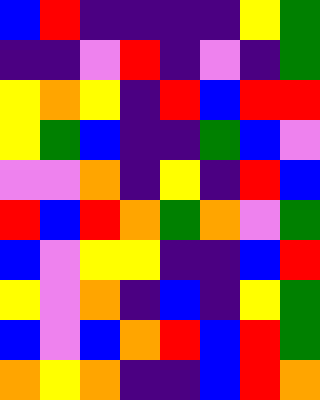[["blue", "red", "indigo", "indigo", "indigo", "indigo", "yellow", "green"], ["indigo", "indigo", "violet", "red", "indigo", "violet", "indigo", "green"], ["yellow", "orange", "yellow", "indigo", "red", "blue", "red", "red"], ["yellow", "green", "blue", "indigo", "indigo", "green", "blue", "violet"], ["violet", "violet", "orange", "indigo", "yellow", "indigo", "red", "blue"], ["red", "blue", "red", "orange", "green", "orange", "violet", "green"], ["blue", "violet", "yellow", "yellow", "indigo", "indigo", "blue", "red"], ["yellow", "violet", "orange", "indigo", "blue", "indigo", "yellow", "green"], ["blue", "violet", "blue", "orange", "red", "blue", "red", "green"], ["orange", "yellow", "orange", "indigo", "indigo", "blue", "red", "orange"]]